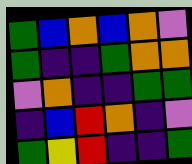[["green", "blue", "orange", "blue", "orange", "violet"], ["green", "indigo", "indigo", "green", "orange", "orange"], ["violet", "orange", "indigo", "indigo", "green", "green"], ["indigo", "blue", "red", "orange", "indigo", "violet"], ["green", "yellow", "red", "indigo", "indigo", "green"]]